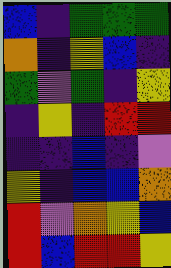[["blue", "indigo", "green", "green", "green"], ["orange", "indigo", "yellow", "blue", "indigo"], ["green", "violet", "green", "indigo", "yellow"], ["indigo", "yellow", "indigo", "red", "red"], ["indigo", "indigo", "blue", "indigo", "violet"], ["yellow", "indigo", "blue", "blue", "orange"], ["red", "violet", "orange", "yellow", "blue"], ["red", "blue", "red", "red", "yellow"]]